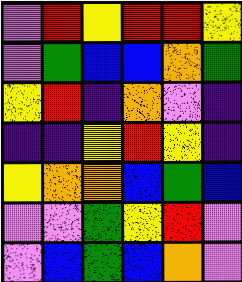[["violet", "red", "yellow", "red", "red", "yellow"], ["violet", "green", "blue", "blue", "orange", "green"], ["yellow", "red", "indigo", "orange", "violet", "indigo"], ["indigo", "indigo", "yellow", "red", "yellow", "indigo"], ["yellow", "orange", "orange", "blue", "green", "blue"], ["violet", "violet", "green", "yellow", "red", "violet"], ["violet", "blue", "green", "blue", "orange", "violet"]]